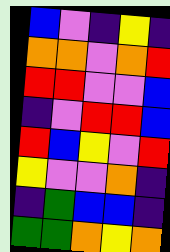[["blue", "violet", "indigo", "yellow", "indigo"], ["orange", "orange", "violet", "orange", "red"], ["red", "red", "violet", "violet", "blue"], ["indigo", "violet", "red", "red", "blue"], ["red", "blue", "yellow", "violet", "red"], ["yellow", "violet", "violet", "orange", "indigo"], ["indigo", "green", "blue", "blue", "indigo"], ["green", "green", "orange", "yellow", "orange"]]